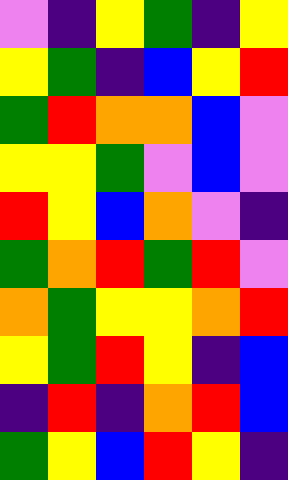[["violet", "indigo", "yellow", "green", "indigo", "yellow"], ["yellow", "green", "indigo", "blue", "yellow", "red"], ["green", "red", "orange", "orange", "blue", "violet"], ["yellow", "yellow", "green", "violet", "blue", "violet"], ["red", "yellow", "blue", "orange", "violet", "indigo"], ["green", "orange", "red", "green", "red", "violet"], ["orange", "green", "yellow", "yellow", "orange", "red"], ["yellow", "green", "red", "yellow", "indigo", "blue"], ["indigo", "red", "indigo", "orange", "red", "blue"], ["green", "yellow", "blue", "red", "yellow", "indigo"]]